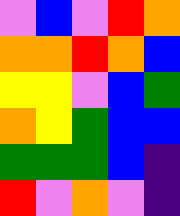[["violet", "blue", "violet", "red", "orange"], ["orange", "orange", "red", "orange", "blue"], ["yellow", "yellow", "violet", "blue", "green"], ["orange", "yellow", "green", "blue", "blue"], ["green", "green", "green", "blue", "indigo"], ["red", "violet", "orange", "violet", "indigo"]]